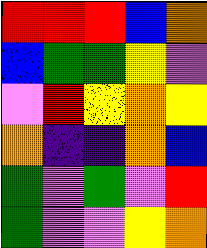[["red", "red", "red", "blue", "orange"], ["blue", "green", "green", "yellow", "violet"], ["violet", "red", "yellow", "orange", "yellow"], ["orange", "indigo", "indigo", "orange", "blue"], ["green", "violet", "green", "violet", "red"], ["green", "violet", "violet", "yellow", "orange"]]